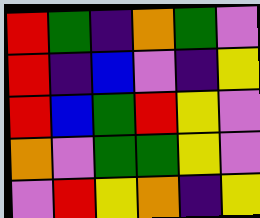[["red", "green", "indigo", "orange", "green", "violet"], ["red", "indigo", "blue", "violet", "indigo", "yellow"], ["red", "blue", "green", "red", "yellow", "violet"], ["orange", "violet", "green", "green", "yellow", "violet"], ["violet", "red", "yellow", "orange", "indigo", "yellow"]]